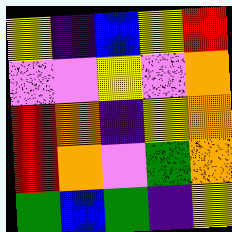[["yellow", "indigo", "blue", "yellow", "red"], ["violet", "violet", "yellow", "violet", "orange"], ["red", "orange", "indigo", "yellow", "orange"], ["red", "orange", "violet", "green", "orange"], ["green", "blue", "green", "indigo", "yellow"]]